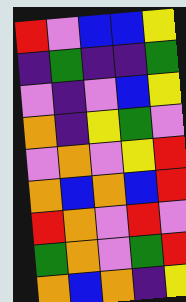[["red", "violet", "blue", "blue", "yellow"], ["indigo", "green", "indigo", "indigo", "green"], ["violet", "indigo", "violet", "blue", "yellow"], ["orange", "indigo", "yellow", "green", "violet"], ["violet", "orange", "violet", "yellow", "red"], ["orange", "blue", "orange", "blue", "red"], ["red", "orange", "violet", "red", "violet"], ["green", "orange", "violet", "green", "red"], ["orange", "blue", "orange", "indigo", "yellow"]]